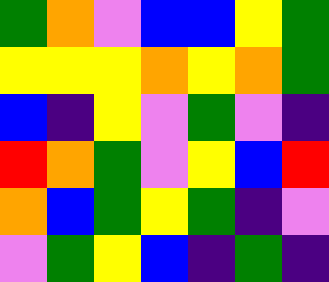[["green", "orange", "violet", "blue", "blue", "yellow", "green"], ["yellow", "yellow", "yellow", "orange", "yellow", "orange", "green"], ["blue", "indigo", "yellow", "violet", "green", "violet", "indigo"], ["red", "orange", "green", "violet", "yellow", "blue", "red"], ["orange", "blue", "green", "yellow", "green", "indigo", "violet"], ["violet", "green", "yellow", "blue", "indigo", "green", "indigo"]]